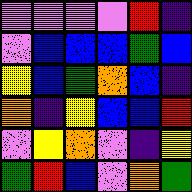[["violet", "violet", "violet", "violet", "red", "indigo"], ["violet", "blue", "blue", "blue", "green", "blue"], ["yellow", "blue", "green", "orange", "blue", "indigo"], ["orange", "indigo", "yellow", "blue", "blue", "red"], ["violet", "yellow", "orange", "violet", "indigo", "yellow"], ["green", "red", "blue", "violet", "orange", "green"]]